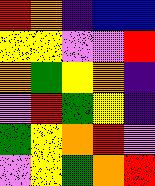[["red", "orange", "indigo", "blue", "blue"], ["yellow", "yellow", "violet", "violet", "red"], ["orange", "green", "yellow", "orange", "indigo"], ["violet", "red", "green", "yellow", "indigo"], ["green", "yellow", "orange", "red", "violet"], ["violet", "yellow", "green", "orange", "red"]]